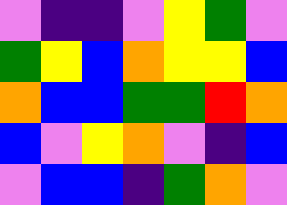[["violet", "indigo", "indigo", "violet", "yellow", "green", "violet"], ["green", "yellow", "blue", "orange", "yellow", "yellow", "blue"], ["orange", "blue", "blue", "green", "green", "red", "orange"], ["blue", "violet", "yellow", "orange", "violet", "indigo", "blue"], ["violet", "blue", "blue", "indigo", "green", "orange", "violet"]]